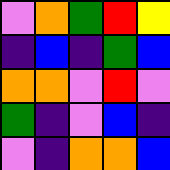[["violet", "orange", "green", "red", "yellow"], ["indigo", "blue", "indigo", "green", "blue"], ["orange", "orange", "violet", "red", "violet"], ["green", "indigo", "violet", "blue", "indigo"], ["violet", "indigo", "orange", "orange", "blue"]]